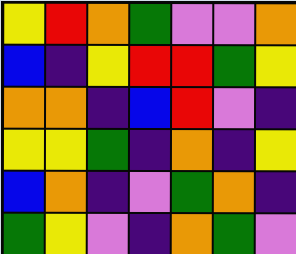[["yellow", "red", "orange", "green", "violet", "violet", "orange"], ["blue", "indigo", "yellow", "red", "red", "green", "yellow"], ["orange", "orange", "indigo", "blue", "red", "violet", "indigo"], ["yellow", "yellow", "green", "indigo", "orange", "indigo", "yellow"], ["blue", "orange", "indigo", "violet", "green", "orange", "indigo"], ["green", "yellow", "violet", "indigo", "orange", "green", "violet"]]